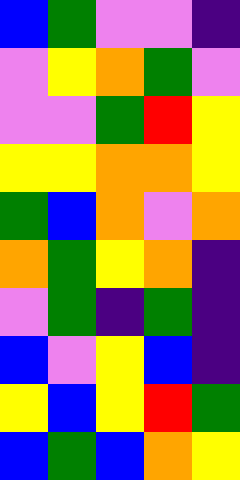[["blue", "green", "violet", "violet", "indigo"], ["violet", "yellow", "orange", "green", "violet"], ["violet", "violet", "green", "red", "yellow"], ["yellow", "yellow", "orange", "orange", "yellow"], ["green", "blue", "orange", "violet", "orange"], ["orange", "green", "yellow", "orange", "indigo"], ["violet", "green", "indigo", "green", "indigo"], ["blue", "violet", "yellow", "blue", "indigo"], ["yellow", "blue", "yellow", "red", "green"], ["blue", "green", "blue", "orange", "yellow"]]